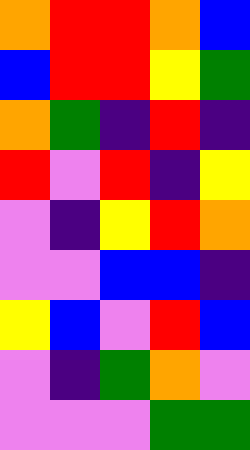[["orange", "red", "red", "orange", "blue"], ["blue", "red", "red", "yellow", "green"], ["orange", "green", "indigo", "red", "indigo"], ["red", "violet", "red", "indigo", "yellow"], ["violet", "indigo", "yellow", "red", "orange"], ["violet", "violet", "blue", "blue", "indigo"], ["yellow", "blue", "violet", "red", "blue"], ["violet", "indigo", "green", "orange", "violet"], ["violet", "violet", "violet", "green", "green"]]